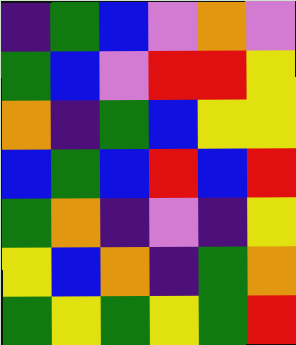[["indigo", "green", "blue", "violet", "orange", "violet"], ["green", "blue", "violet", "red", "red", "yellow"], ["orange", "indigo", "green", "blue", "yellow", "yellow"], ["blue", "green", "blue", "red", "blue", "red"], ["green", "orange", "indigo", "violet", "indigo", "yellow"], ["yellow", "blue", "orange", "indigo", "green", "orange"], ["green", "yellow", "green", "yellow", "green", "red"]]